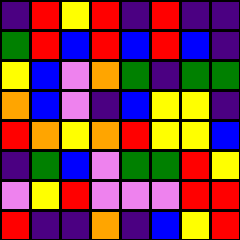[["indigo", "red", "yellow", "red", "indigo", "red", "indigo", "indigo"], ["green", "red", "blue", "red", "blue", "red", "blue", "indigo"], ["yellow", "blue", "violet", "orange", "green", "indigo", "green", "green"], ["orange", "blue", "violet", "indigo", "blue", "yellow", "yellow", "indigo"], ["red", "orange", "yellow", "orange", "red", "yellow", "yellow", "blue"], ["indigo", "green", "blue", "violet", "green", "green", "red", "yellow"], ["violet", "yellow", "red", "violet", "violet", "violet", "red", "red"], ["red", "indigo", "indigo", "orange", "indigo", "blue", "yellow", "red"]]